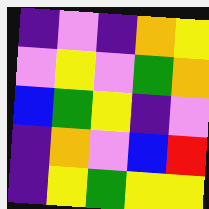[["indigo", "violet", "indigo", "orange", "yellow"], ["violet", "yellow", "violet", "green", "orange"], ["blue", "green", "yellow", "indigo", "violet"], ["indigo", "orange", "violet", "blue", "red"], ["indigo", "yellow", "green", "yellow", "yellow"]]